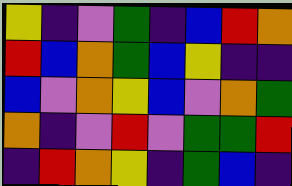[["yellow", "indigo", "violet", "green", "indigo", "blue", "red", "orange"], ["red", "blue", "orange", "green", "blue", "yellow", "indigo", "indigo"], ["blue", "violet", "orange", "yellow", "blue", "violet", "orange", "green"], ["orange", "indigo", "violet", "red", "violet", "green", "green", "red"], ["indigo", "red", "orange", "yellow", "indigo", "green", "blue", "indigo"]]